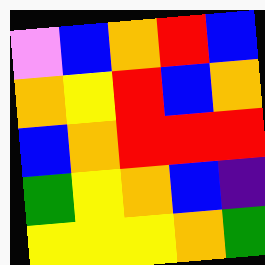[["violet", "blue", "orange", "red", "blue"], ["orange", "yellow", "red", "blue", "orange"], ["blue", "orange", "red", "red", "red"], ["green", "yellow", "orange", "blue", "indigo"], ["yellow", "yellow", "yellow", "orange", "green"]]